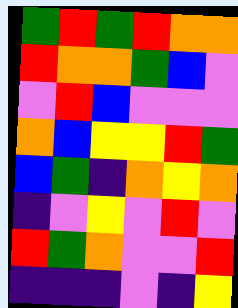[["green", "red", "green", "red", "orange", "orange"], ["red", "orange", "orange", "green", "blue", "violet"], ["violet", "red", "blue", "violet", "violet", "violet"], ["orange", "blue", "yellow", "yellow", "red", "green"], ["blue", "green", "indigo", "orange", "yellow", "orange"], ["indigo", "violet", "yellow", "violet", "red", "violet"], ["red", "green", "orange", "violet", "violet", "red"], ["indigo", "indigo", "indigo", "violet", "indigo", "yellow"]]